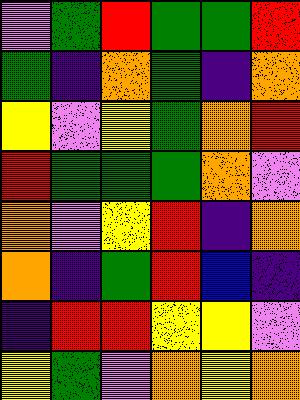[["violet", "green", "red", "green", "green", "red"], ["green", "indigo", "orange", "green", "indigo", "orange"], ["yellow", "violet", "yellow", "green", "orange", "red"], ["red", "green", "green", "green", "orange", "violet"], ["orange", "violet", "yellow", "red", "indigo", "orange"], ["orange", "indigo", "green", "red", "blue", "indigo"], ["indigo", "red", "red", "yellow", "yellow", "violet"], ["yellow", "green", "violet", "orange", "yellow", "orange"]]